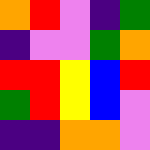[["orange", "red", "violet", "indigo", "green"], ["indigo", "violet", "violet", "green", "orange"], ["red", "red", "yellow", "blue", "red"], ["green", "red", "yellow", "blue", "violet"], ["indigo", "indigo", "orange", "orange", "violet"]]